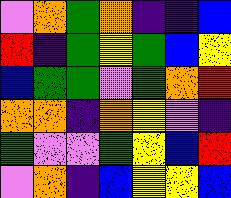[["violet", "orange", "green", "orange", "indigo", "indigo", "blue"], ["red", "indigo", "green", "yellow", "green", "blue", "yellow"], ["blue", "green", "green", "violet", "green", "orange", "red"], ["orange", "orange", "indigo", "orange", "yellow", "violet", "indigo"], ["green", "violet", "violet", "green", "yellow", "blue", "red"], ["violet", "orange", "indigo", "blue", "yellow", "yellow", "blue"]]